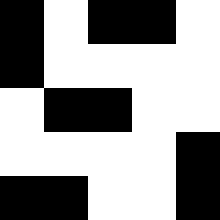[["black", "white", "black", "black", "white"], ["black", "white", "white", "white", "white"], ["white", "black", "black", "white", "white"], ["white", "white", "white", "white", "black"], ["black", "black", "white", "white", "black"]]